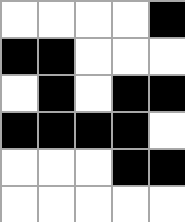[["white", "white", "white", "white", "black"], ["black", "black", "white", "white", "white"], ["white", "black", "white", "black", "black"], ["black", "black", "black", "black", "white"], ["white", "white", "white", "black", "black"], ["white", "white", "white", "white", "white"]]